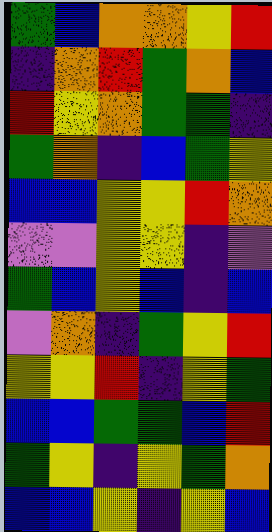[["green", "blue", "orange", "orange", "yellow", "red"], ["indigo", "orange", "red", "green", "orange", "blue"], ["red", "yellow", "orange", "green", "green", "indigo"], ["green", "orange", "indigo", "blue", "green", "yellow"], ["blue", "blue", "yellow", "yellow", "red", "orange"], ["violet", "violet", "yellow", "yellow", "indigo", "violet"], ["green", "blue", "yellow", "blue", "indigo", "blue"], ["violet", "orange", "indigo", "green", "yellow", "red"], ["yellow", "yellow", "red", "indigo", "yellow", "green"], ["blue", "blue", "green", "green", "blue", "red"], ["green", "yellow", "indigo", "yellow", "green", "orange"], ["blue", "blue", "yellow", "indigo", "yellow", "blue"]]